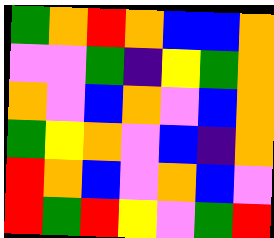[["green", "orange", "red", "orange", "blue", "blue", "orange"], ["violet", "violet", "green", "indigo", "yellow", "green", "orange"], ["orange", "violet", "blue", "orange", "violet", "blue", "orange"], ["green", "yellow", "orange", "violet", "blue", "indigo", "orange"], ["red", "orange", "blue", "violet", "orange", "blue", "violet"], ["red", "green", "red", "yellow", "violet", "green", "red"]]